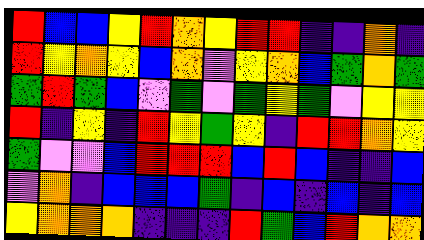[["red", "blue", "blue", "yellow", "red", "orange", "yellow", "red", "red", "indigo", "indigo", "orange", "indigo"], ["red", "yellow", "orange", "yellow", "blue", "orange", "violet", "yellow", "orange", "blue", "green", "orange", "green"], ["green", "red", "green", "blue", "violet", "green", "violet", "green", "yellow", "green", "violet", "yellow", "yellow"], ["red", "indigo", "yellow", "indigo", "red", "yellow", "green", "yellow", "indigo", "red", "red", "orange", "yellow"], ["green", "violet", "violet", "blue", "red", "red", "red", "blue", "red", "blue", "indigo", "indigo", "blue"], ["violet", "orange", "indigo", "blue", "blue", "blue", "green", "indigo", "blue", "indigo", "blue", "indigo", "blue"], ["yellow", "orange", "orange", "orange", "indigo", "indigo", "indigo", "red", "green", "blue", "red", "orange", "orange"]]